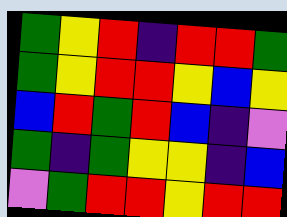[["green", "yellow", "red", "indigo", "red", "red", "green"], ["green", "yellow", "red", "red", "yellow", "blue", "yellow"], ["blue", "red", "green", "red", "blue", "indigo", "violet"], ["green", "indigo", "green", "yellow", "yellow", "indigo", "blue"], ["violet", "green", "red", "red", "yellow", "red", "red"]]